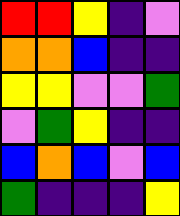[["red", "red", "yellow", "indigo", "violet"], ["orange", "orange", "blue", "indigo", "indigo"], ["yellow", "yellow", "violet", "violet", "green"], ["violet", "green", "yellow", "indigo", "indigo"], ["blue", "orange", "blue", "violet", "blue"], ["green", "indigo", "indigo", "indigo", "yellow"]]